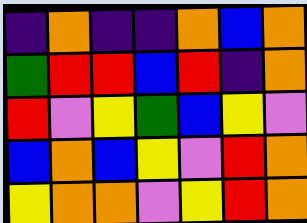[["indigo", "orange", "indigo", "indigo", "orange", "blue", "orange"], ["green", "red", "red", "blue", "red", "indigo", "orange"], ["red", "violet", "yellow", "green", "blue", "yellow", "violet"], ["blue", "orange", "blue", "yellow", "violet", "red", "orange"], ["yellow", "orange", "orange", "violet", "yellow", "red", "orange"]]